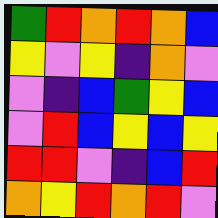[["green", "red", "orange", "red", "orange", "blue"], ["yellow", "violet", "yellow", "indigo", "orange", "violet"], ["violet", "indigo", "blue", "green", "yellow", "blue"], ["violet", "red", "blue", "yellow", "blue", "yellow"], ["red", "red", "violet", "indigo", "blue", "red"], ["orange", "yellow", "red", "orange", "red", "violet"]]